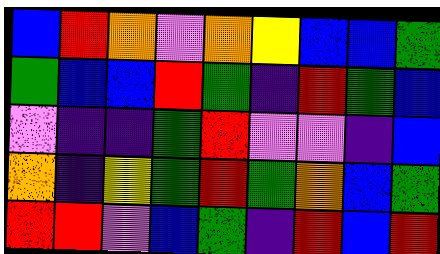[["blue", "red", "orange", "violet", "orange", "yellow", "blue", "blue", "green"], ["green", "blue", "blue", "red", "green", "indigo", "red", "green", "blue"], ["violet", "indigo", "indigo", "green", "red", "violet", "violet", "indigo", "blue"], ["orange", "indigo", "yellow", "green", "red", "green", "orange", "blue", "green"], ["red", "red", "violet", "blue", "green", "indigo", "red", "blue", "red"]]